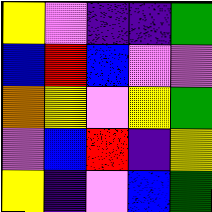[["yellow", "violet", "indigo", "indigo", "green"], ["blue", "red", "blue", "violet", "violet"], ["orange", "yellow", "violet", "yellow", "green"], ["violet", "blue", "red", "indigo", "yellow"], ["yellow", "indigo", "violet", "blue", "green"]]